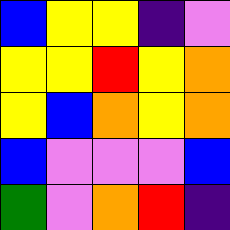[["blue", "yellow", "yellow", "indigo", "violet"], ["yellow", "yellow", "red", "yellow", "orange"], ["yellow", "blue", "orange", "yellow", "orange"], ["blue", "violet", "violet", "violet", "blue"], ["green", "violet", "orange", "red", "indigo"]]